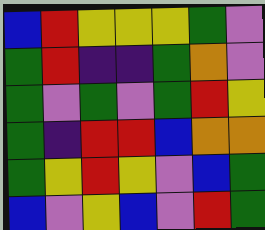[["blue", "red", "yellow", "yellow", "yellow", "green", "violet"], ["green", "red", "indigo", "indigo", "green", "orange", "violet"], ["green", "violet", "green", "violet", "green", "red", "yellow"], ["green", "indigo", "red", "red", "blue", "orange", "orange"], ["green", "yellow", "red", "yellow", "violet", "blue", "green"], ["blue", "violet", "yellow", "blue", "violet", "red", "green"]]